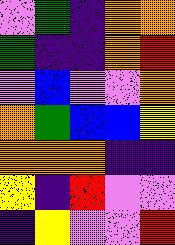[["violet", "green", "indigo", "orange", "orange"], ["green", "indigo", "indigo", "orange", "red"], ["violet", "blue", "violet", "violet", "orange"], ["orange", "green", "blue", "blue", "yellow"], ["orange", "orange", "orange", "indigo", "indigo"], ["yellow", "indigo", "red", "violet", "violet"], ["indigo", "yellow", "violet", "violet", "red"]]